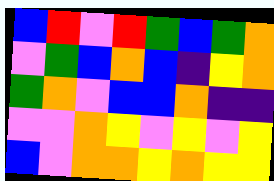[["blue", "red", "violet", "red", "green", "blue", "green", "orange"], ["violet", "green", "blue", "orange", "blue", "indigo", "yellow", "orange"], ["green", "orange", "violet", "blue", "blue", "orange", "indigo", "indigo"], ["violet", "violet", "orange", "yellow", "violet", "yellow", "violet", "yellow"], ["blue", "violet", "orange", "orange", "yellow", "orange", "yellow", "yellow"]]